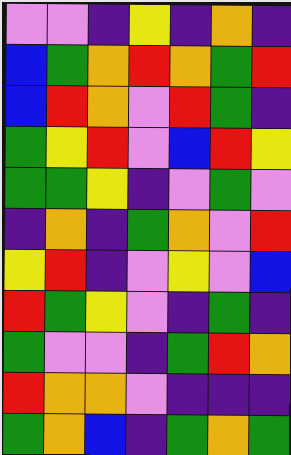[["violet", "violet", "indigo", "yellow", "indigo", "orange", "indigo"], ["blue", "green", "orange", "red", "orange", "green", "red"], ["blue", "red", "orange", "violet", "red", "green", "indigo"], ["green", "yellow", "red", "violet", "blue", "red", "yellow"], ["green", "green", "yellow", "indigo", "violet", "green", "violet"], ["indigo", "orange", "indigo", "green", "orange", "violet", "red"], ["yellow", "red", "indigo", "violet", "yellow", "violet", "blue"], ["red", "green", "yellow", "violet", "indigo", "green", "indigo"], ["green", "violet", "violet", "indigo", "green", "red", "orange"], ["red", "orange", "orange", "violet", "indigo", "indigo", "indigo"], ["green", "orange", "blue", "indigo", "green", "orange", "green"]]